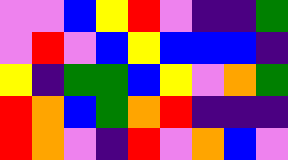[["violet", "violet", "blue", "yellow", "red", "violet", "indigo", "indigo", "green"], ["violet", "red", "violet", "blue", "yellow", "blue", "blue", "blue", "indigo"], ["yellow", "indigo", "green", "green", "blue", "yellow", "violet", "orange", "green"], ["red", "orange", "blue", "green", "orange", "red", "indigo", "indigo", "indigo"], ["red", "orange", "violet", "indigo", "red", "violet", "orange", "blue", "violet"]]